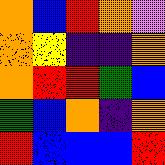[["orange", "blue", "red", "orange", "violet"], ["orange", "yellow", "indigo", "indigo", "orange"], ["orange", "red", "red", "green", "blue"], ["green", "blue", "orange", "indigo", "orange"], ["red", "blue", "blue", "blue", "red"]]